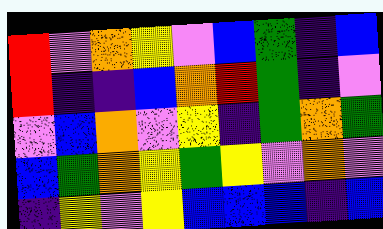[["red", "violet", "orange", "yellow", "violet", "blue", "green", "indigo", "blue"], ["red", "indigo", "indigo", "blue", "orange", "red", "green", "indigo", "violet"], ["violet", "blue", "orange", "violet", "yellow", "indigo", "green", "orange", "green"], ["blue", "green", "orange", "yellow", "green", "yellow", "violet", "orange", "violet"], ["indigo", "yellow", "violet", "yellow", "blue", "blue", "blue", "indigo", "blue"]]